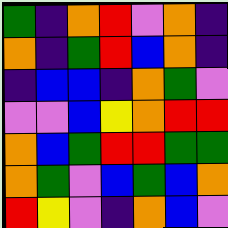[["green", "indigo", "orange", "red", "violet", "orange", "indigo"], ["orange", "indigo", "green", "red", "blue", "orange", "indigo"], ["indigo", "blue", "blue", "indigo", "orange", "green", "violet"], ["violet", "violet", "blue", "yellow", "orange", "red", "red"], ["orange", "blue", "green", "red", "red", "green", "green"], ["orange", "green", "violet", "blue", "green", "blue", "orange"], ["red", "yellow", "violet", "indigo", "orange", "blue", "violet"]]